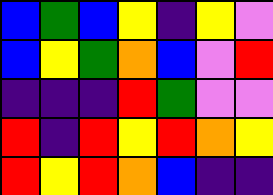[["blue", "green", "blue", "yellow", "indigo", "yellow", "violet"], ["blue", "yellow", "green", "orange", "blue", "violet", "red"], ["indigo", "indigo", "indigo", "red", "green", "violet", "violet"], ["red", "indigo", "red", "yellow", "red", "orange", "yellow"], ["red", "yellow", "red", "orange", "blue", "indigo", "indigo"]]